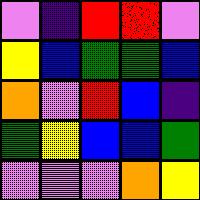[["violet", "indigo", "red", "red", "violet"], ["yellow", "blue", "green", "green", "blue"], ["orange", "violet", "red", "blue", "indigo"], ["green", "yellow", "blue", "blue", "green"], ["violet", "violet", "violet", "orange", "yellow"]]